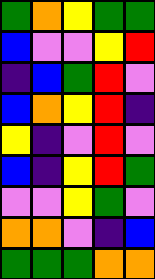[["green", "orange", "yellow", "green", "green"], ["blue", "violet", "violet", "yellow", "red"], ["indigo", "blue", "green", "red", "violet"], ["blue", "orange", "yellow", "red", "indigo"], ["yellow", "indigo", "violet", "red", "violet"], ["blue", "indigo", "yellow", "red", "green"], ["violet", "violet", "yellow", "green", "violet"], ["orange", "orange", "violet", "indigo", "blue"], ["green", "green", "green", "orange", "orange"]]